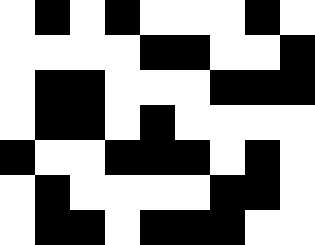[["white", "black", "white", "black", "white", "white", "white", "black", "white"], ["white", "white", "white", "white", "black", "black", "white", "white", "black"], ["white", "black", "black", "white", "white", "white", "black", "black", "black"], ["white", "black", "black", "white", "black", "white", "white", "white", "white"], ["black", "white", "white", "black", "black", "black", "white", "black", "white"], ["white", "black", "white", "white", "white", "white", "black", "black", "white"], ["white", "black", "black", "white", "black", "black", "black", "white", "white"]]